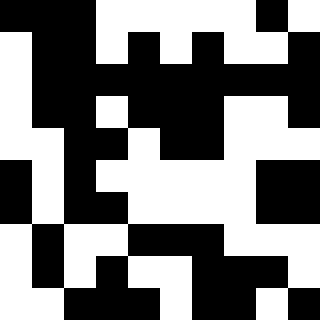[["black", "black", "black", "white", "white", "white", "white", "white", "black", "white"], ["white", "black", "black", "white", "black", "white", "black", "white", "white", "black"], ["white", "black", "black", "black", "black", "black", "black", "black", "black", "black"], ["white", "black", "black", "white", "black", "black", "black", "white", "white", "black"], ["white", "white", "black", "black", "white", "black", "black", "white", "white", "white"], ["black", "white", "black", "white", "white", "white", "white", "white", "black", "black"], ["black", "white", "black", "black", "white", "white", "white", "white", "black", "black"], ["white", "black", "white", "white", "black", "black", "black", "white", "white", "white"], ["white", "black", "white", "black", "white", "white", "black", "black", "black", "white"], ["white", "white", "black", "black", "black", "white", "black", "black", "white", "black"]]